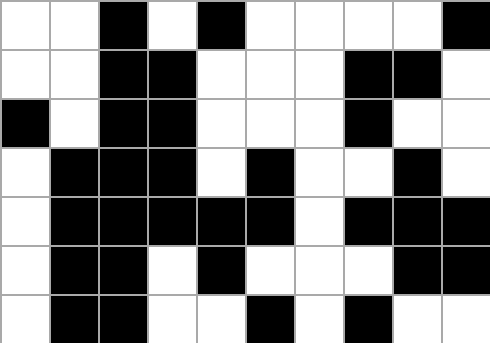[["white", "white", "black", "white", "black", "white", "white", "white", "white", "black"], ["white", "white", "black", "black", "white", "white", "white", "black", "black", "white"], ["black", "white", "black", "black", "white", "white", "white", "black", "white", "white"], ["white", "black", "black", "black", "white", "black", "white", "white", "black", "white"], ["white", "black", "black", "black", "black", "black", "white", "black", "black", "black"], ["white", "black", "black", "white", "black", "white", "white", "white", "black", "black"], ["white", "black", "black", "white", "white", "black", "white", "black", "white", "white"]]